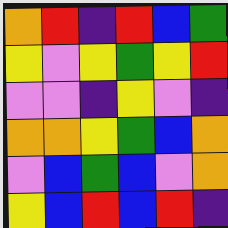[["orange", "red", "indigo", "red", "blue", "green"], ["yellow", "violet", "yellow", "green", "yellow", "red"], ["violet", "violet", "indigo", "yellow", "violet", "indigo"], ["orange", "orange", "yellow", "green", "blue", "orange"], ["violet", "blue", "green", "blue", "violet", "orange"], ["yellow", "blue", "red", "blue", "red", "indigo"]]